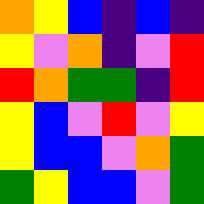[["orange", "yellow", "blue", "indigo", "blue", "indigo"], ["yellow", "violet", "orange", "indigo", "violet", "red"], ["red", "orange", "green", "green", "indigo", "red"], ["yellow", "blue", "violet", "red", "violet", "yellow"], ["yellow", "blue", "blue", "violet", "orange", "green"], ["green", "yellow", "blue", "blue", "violet", "green"]]